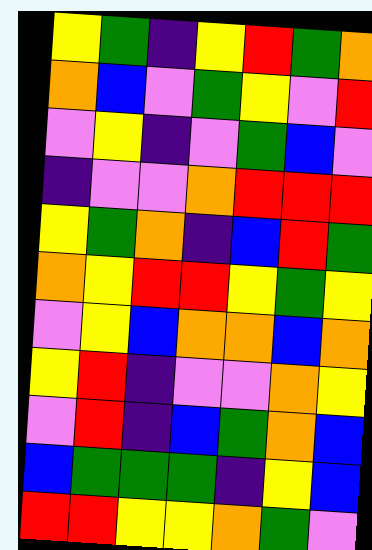[["yellow", "green", "indigo", "yellow", "red", "green", "orange"], ["orange", "blue", "violet", "green", "yellow", "violet", "red"], ["violet", "yellow", "indigo", "violet", "green", "blue", "violet"], ["indigo", "violet", "violet", "orange", "red", "red", "red"], ["yellow", "green", "orange", "indigo", "blue", "red", "green"], ["orange", "yellow", "red", "red", "yellow", "green", "yellow"], ["violet", "yellow", "blue", "orange", "orange", "blue", "orange"], ["yellow", "red", "indigo", "violet", "violet", "orange", "yellow"], ["violet", "red", "indigo", "blue", "green", "orange", "blue"], ["blue", "green", "green", "green", "indigo", "yellow", "blue"], ["red", "red", "yellow", "yellow", "orange", "green", "violet"]]